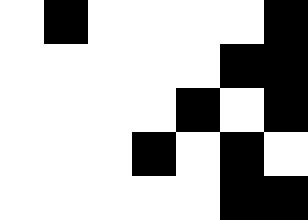[["white", "black", "white", "white", "white", "white", "black"], ["white", "white", "white", "white", "white", "black", "black"], ["white", "white", "white", "white", "black", "white", "black"], ["white", "white", "white", "black", "white", "black", "white"], ["white", "white", "white", "white", "white", "black", "black"]]